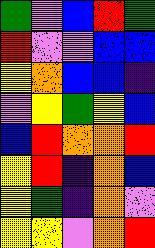[["green", "violet", "blue", "red", "green"], ["red", "violet", "violet", "blue", "blue"], ["yellow", "orange", "blue", "blue", "indigo"], ["violet", "yellow", "green", "yellow", "blue"], ["blue", "red", "orange", "orange", "red"], ["yellow", "red", "indigo", "orange", "blue"], ["yellow", "green", "indigo", "orange", "violet"], ["yellow", "yellow", "violet", "orange", "red"]]